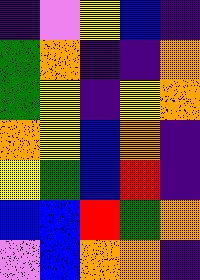[["indigo", "violet", "yellow", "blue", "indigo"], ["green", "orange", "indigo", "indigo", "orange"], ["green", "yellow", "indigo", "yellow", "orange"], ["orange", "yellow", "blue", "orange", "indigo"], ["yellow", "green", "blue", "red", "indigo"], ["blue", "blue", "red", "green", "orange"], ["violet", "blue", "orange", "orange", "indigo"]]